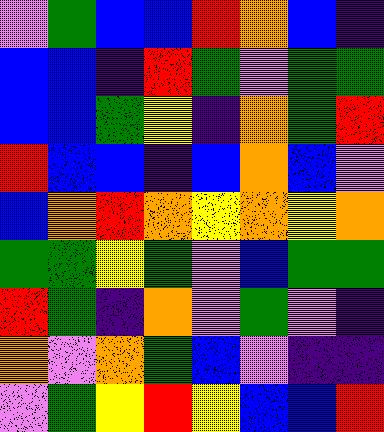[["violet", "green", "blue", "blue", "red", "orange", "blue", "indigo"], ["blue", "blue", "indigo", "red", "green", "violet", "green", "green"], ["blue", "blue", "green", "yellow", "indigo", "orange", "green", "red"], ["red", "blue", "blue", "indigo", "blue", "orange", "blue", "violet"], ["blue", "orange", "red", "orange", "yellow", "orange", "yellow", "orange"], ["green", "green", "yellow", "green", "violet", "blue", "green", "green"], ["red", "green", "indigo", "orange", "violet", "green", "violet", "indigo"], ["orange", "violet", "orange", "green", "blue", "violet", "indigo", "indigo"], ["violet", "green", "yellow", "red", "yellow", "blue", "blue", "red"]]